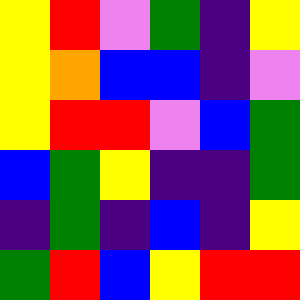[["yellow", "red", "violet", "green", "indigo", "yellow"], ["yellow", "orange", "blue", "blue", "indigo", "violet"], ["yellow", "red", "red", "violet", "blue", "green"], ["blue", "green", "yellow", "indigo", "indigo", "green"], ["indigo", "green", "indigo", "blue", "indigo", "yellow"], ["green", "red", "blue", "yellow", "red", "red"]]